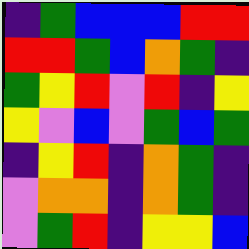[["indigo", "green", "blue", "blue", "blue", "red", "red"], ["red", "red", "green", "blue", "orange", "green", "indigo"], ["green", "yellow", "red", "violet", "red", "indigo", "yellow"], ["yellow", "violet", "blue", "violet", "green", "blue", "green"], ["indigo", "yellow", "red", "indigo", "orange", "green", "indigo"], ["violet", "orange", "orange", "indigo", "orange", "green", "indigo"], ["violet", "green", "red", "indigo", "yellow", "yellow", "blue"]]